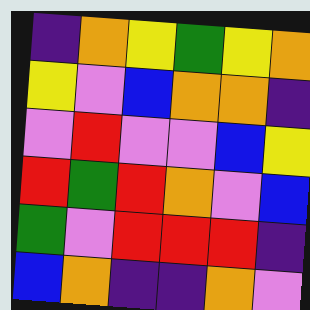[["indigo", "orange", "yellow", "green", "yellow", "orange"], ["yellow", "violet", "blue", "orange", "orange", "indigo"], ["violet", "red", "violet", "violet", "blue", "yellow"], ["red", "green", "red", "orange", "violet", "blue"], ["green", "violet", "red", "red", "red", "indigo"], ["blue", "orange", "indigo", "indigo", "orange", "violet"]]